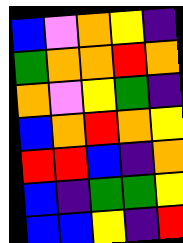[["blue", "violet", "orange", "yellow", "indigo"], ["green", "orange", "orange", "red", "orange"], ["orange", "violet", "yellow", "green", "indigo"], ["blue", "orange", "red", "orange", "yellow"], ["red", "red", "blue", "indigo", "orange"], ["blue", "indigo", "green", "green", "yellow"], ["blue", "blue", "yellow", "indigo", "red"]]